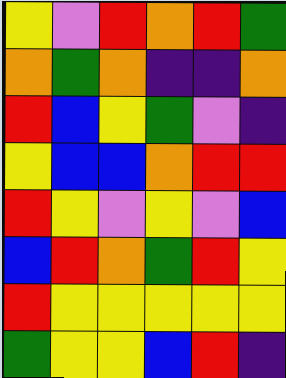[["yellow", "violet", "red", "orange", "red", "green"], ["orange", "green", "orange", "indigo", "indigo", "orange"], ["red", "blue", "yellow", "green", "violet", "indigo"], ["yellow", "blue", "blue", "orange", "red", "red"], ["red", "yellow", "violet", "yellow", "violet", "blue"], ["blue", "red", "orange", "green", "red", "yellow"], ["red", "yellow", "yellow", "yellow", "yellow", "yellow"], ["green", "yellow", "yellow", "blue", "red", "indigo"]]